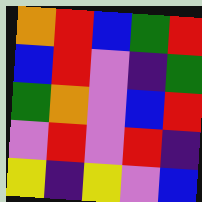[["orange", "red", "blue", "green", "red"], ["blue", "red", "violet", "indigo", "green"], ["green", "orange", "violet", "blue", "red"], ["violet", "red", "violet", "red", "indigo"], ["yellow", "indigo", "yellow", "violet", "blue"]]